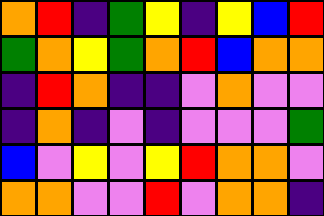[["orange", "red", "indigo", "green", "yellow", "indigo", "yellow", "blue", "red"], ["green", "orange", "yellow", "green", "orange", "red", "blue", "orange", "orange"], ["indigo", "red", "orange", "indigo", "indigo", "violet", "orange", "violet", "violet"], ["indigo", "orange", "indigo", "violet", "indigo", "violet", "violet", "violet", "green"], ["blue", "violet", "yellow", "violet", "yellow", "red", "orange", "orange", "violet"], ["orange", "orange", "violet", "violet", "red", "violet", "orange", "orange", "indigo"]]